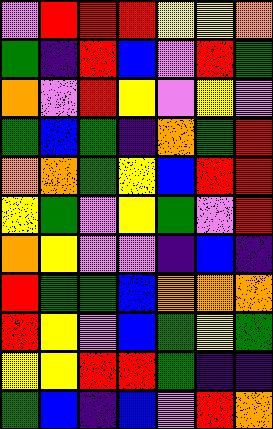[["violet", "red", "red", "red", "yellow", "yellow", "orange"], ["green", "indigo", "red", "blue", "violet", "red", "green"], ["orange", "violet", "red", "yellow", "violet", "yellow", "violet"], ["green", "blue", "green", "indigo", "orange", "green", "red"], ["orange", "orange", "green", "yellow", "blue", "red", "red"], ["yellow", "green", "violet", "yellow", "green", "violet", "red"], ["orange", "yellow", "violet", "violet", "indigo", "blue", "indigo"], ["red", "green", "green", "blue", "orange", "orange", "orange"], ["red", "yellow", "violet", "blue", "green", "yellow", "green"], ["yellow", "yellow", "red", "red", "green", "indigo", "indigo"], ["green", "blue", "indigo", "blue", "violet", "red", "orange"]]